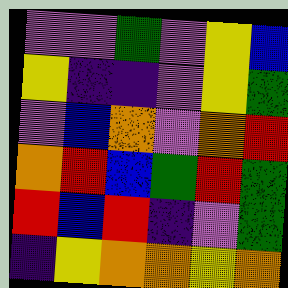[["violet", "violet", "green", "violet", "yellow", "blue"], ["yellow", "indigo", "indigo", "violet", "yellow", "green"], ["violet", "blue", "orange", "violet", "orange", "red"], ["orange", "red", "blue", "green", "red", "green"], ["red", "blue", "red", "indigo", "violet", "green"], ["indigo", "yellow", "orange", "orange", "yellow", "orange"]]